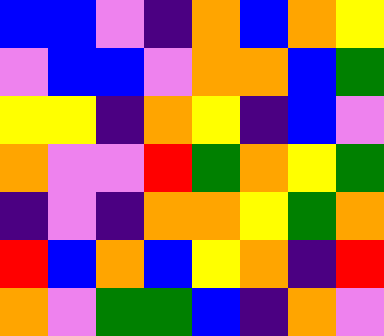[["blue", "blue", "violet", "indigo", "orange", "blue", "orange", "yellow"], ["violet", "blue", "blue", "violet", "orange", "orange", "blue", "green"], ["yellow", "yellow", "indigo", "orange", "yellow", "indigo", "blue", "violet"], ["orange", "violet", "violet", "red", "green", "orange", "yellow", "green"], ["indigo", "violet", "indigo", "orange", "orange", "yellow", "green", "orange"], ["red", "blue", "orange", "blue", "yellow", "orange", "indigo", "red"], ["orange", "violet", "green", "green", "blue", "indigo", "orange", "violet"]]